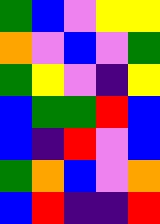[["green", "blue", "violet", "yellow", "yellow"], ["orange", "violet", "blue", "violet", "green"], ["green", "yellow", "violet", "indigo", "yellow"], ["blue", "green", "green", "red", "blue"], ["blue", "indigo", "red", "violet", "blue"], ["green", "orange", "blue", "violet", "orange"], ["blue", "red", "indigo", "indigo", "red"]]